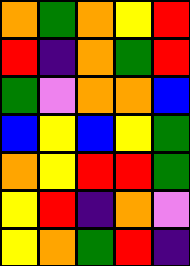[["orange", "green", "orange", "yellow", "red"], ["red", "indigo", "orange", "green", "red"], ["green", "violet", "orange", "orange", "blue"], ["blue", "yellow", "blue", "yellow", "green"], ["orange", "yellow", "red", "red", "green"], ["yellow", "red", "indigo", "orange", "violet"], ["yellow", "orange", "green", "red", "indigo"]]